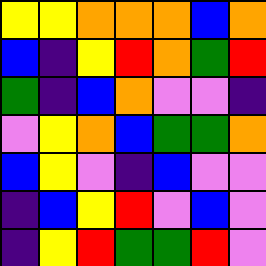[["yellow", "yellow", "orange", "orange", "orange", "blue", "orange"], ["blue", "indigo", "yellow", "red", "orange", "green", "red"], ["green", "indigo", "blue", "orange", "violet", "violet", "indigo"], ["violet", "yellow", "orange", "blue", "green", "green", "orange"], ["blue", "yellow", "violet", "indigo", "blue", "violet", "violet"], ["indigo", "blue", "yellow", "red", "violet", "blue", "violet"], ["indigo", "yellow", "red", "green", "green", "red", "violet"]]